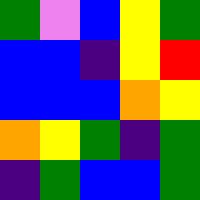[["green", "violet", "blue", "yellow", "green"], ["blue", "blue", "indigo", "yellow", "red"], ["blue", "blue", "blue", "orange", "yellow"], ["orange", "yellow", "green", "indigo", "green"], ["indigo", "green", "blue", "blue", "green"]]